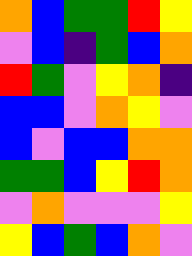[["orange", "blue", "green", "green", "red", "yellow"], ["violet", "blue", "indigo", "green", "blue", "orange"], ["red", "green", "violet", "yellow", "orange", "indigo"], ["blue", "blue", "violet", "orange", "yellow", "violet"], ["blue", "violet", "blue", "blue", "orange", "orange"], ["green", "green", "blue", "yellow", "red", "orange"], ["violet", "orange", "violet", "violet", "violet", "yellow"], ["yellow", "blue", "green", "blue", "orange", "violet"]]